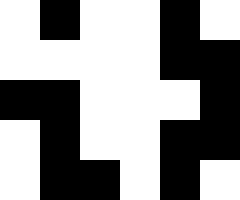[["white", "black", "white", "white", "black", "white"], ["white", "white", "white", "white", "black", "black"], ["black", "black", "white", "white", "white", "black"], ["white", "black", "white", "white", "black", "black"], ["white", "black", "black", "white", "black", "white"]]